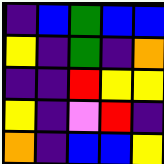[["indigo", "blue", "green", "blue", "blue"], ["yellow", "indigo", "green", "indigo", "orange"], ["indigo", "indigo", "red", "yellow", "yellow"], ["yellow", "indigo", "violet", "red", "indigo"], ["orange", "indigo", "blue", "blue", "yellow"]]